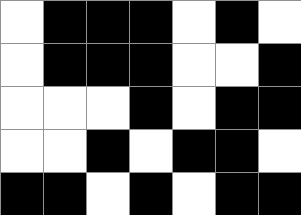[["white", "black", "black", "black", "white", "black", "white"], ["white", "black", "black", "black", "white", "white", "black"], ["white", "white", "white", "black", "white", "black", "black"], ["white", "white", "black", "white", "black", "black", "white"], ["black", "black", "white", "black", "white", "black", "black"]]